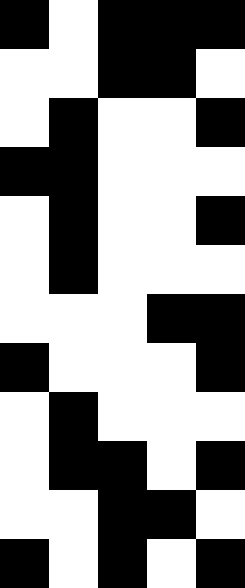[["black", "white", "black", "black", "black"], ["white", "white", "black", "black", "white"], ["white", "black", "white", "white", "black"], ["black", "black", "white", "white", "white"], ["white", "black", "white", "white", "black"], ["white", "black", "white", "white", "white"], ["white", "white", "white", "black", "black"], ["black", "white", "white", "white", "black"], ["white", "black", "white", "white", "white"], ["white", "black", "black", "white", "black"], ["white", "white", "black", "black", "white"], ["black", "white", "black", "white", "black"]]